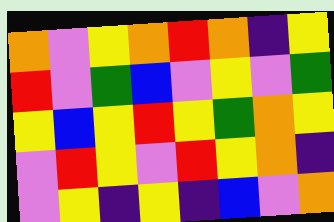[["orange", "violet", "yellow", "orange", "red", "orange", "indigo", "yellow"], ["red", "violet", "green", "blue", "violet", "yellow", "violet", "green"], ["yellow", "blue", "yellow", "red", "yellow", "green", "orange", "yellow"], ["violet", "red", "yellow", "violet", "red", "yellow", "orange", "indigo"], ["violet", "yellow", "indigo", "yellow", "indigo", "blue", "violet", "orange"]]